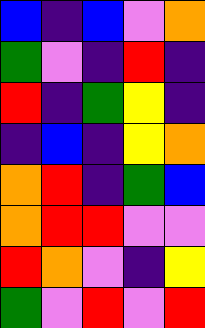[["blue", "indigo", "blue", "violet", "orange"], ["green", "violet", "indigo", "red", "indigo"], ["red", "indigo", "green", "yellow", "indigo"], ["indigo", "blue", "indigo", "yellow", "orange"], ["orange", "red", "indigo", "green", "blue"], ["orange", "red", "red", "violet", "violet"], ["red", "orange", "violet", "indigo", "yellow"], ["green", "violet", "red", "violet", "red"]]